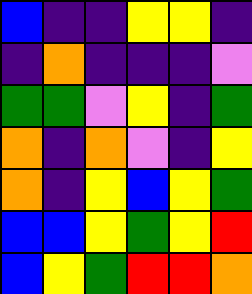[["blue", "indigo", "indigo", "yellow", "yellow", "indigo"], ["indigo", "orange", "indigo", "indigo", "indigo", "violet"], ["green", "green", "violet", "yellow", "indigo", "green"], ["orange", "indigo", "orange", "violet", "indigo", "yellow"], ["orange", "indigo", "yellow", "blue", "yellow", "green"], ["blue", "blue", "yellow", "green", "yellow", "red"], ["blue", "yellow", "green", "red", "red", "orange"]]